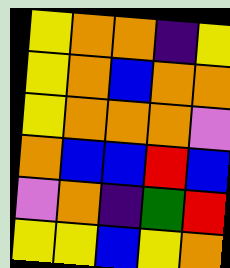[["yellow", "orange", "orange", "indigo", "yellow"], ["yellow", "orange", "blue", "orange", "orange"], ["yellow", "orange", "orange", "orange", "violet"], ["orange", "blue", "blue", "red", "blue"], ["violet", "orange", "indigo", "green", "red"], ["yellow", "yellow", "blue", "yellow", "orange"]]